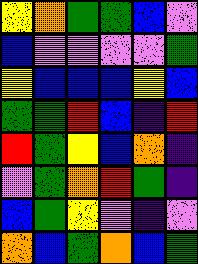[["yellow", "orange", "green", "green", "blue", "violet"], ["blue", "violet", "violet", "violet", "violet", "green"], ["yellow", "blue", "blue", "blue", "yellow", "blue"], ["green", "green", "red", "blue", "indigo", "red"], ["red", "green", "yellow", "blue", "orange", "indigo"], ["violet", "green", "orange", "red", "green", "indigo"], ["blue", "green", "yellow", "violet", "indigo", "violet"], ["orange", "blue", "green", "orange", "blue", "green"]]